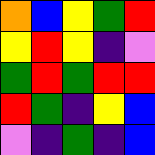[["orange", "blue", "yellow", "green", "red"], ["yellow", "red", "yellow", "indigo", "violet"], ["green", "red", "green", "red", "red"], ["red", "green", "indigo", "yellow", "blue"], ["violet", "indigo", "green", "indigo", "blue"]]